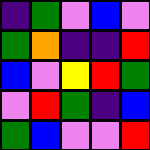[["indigo", "green", "violet", "blue", "violet"], ["green", "orange", "indigo", "indigo", "red"], ["blue", "violet", "yellow", "red", "green"], ["violet", "red", "green", "indigo", "blue"], ["green", "blue", "violet", "violet", "red"]]